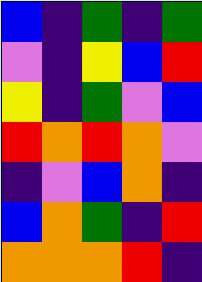[["blue", "indigo", "green", "indigo", "green"], ["violet", "indigo", "yellow", "blue", "red"], ["yellow", "indigo", "green", "violet", "blue"], ["red", "orange", "red", "orange", "violet"], ["indigo", "violet", "blue", "orange", "indigo"], ["blue", "orange", "green", "indigo", "red"], ["orange", "orange", "orange", "red", "indigo"]]